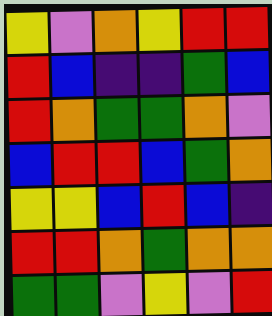[["yellow", "violet", "orange", "yellow", "red", "red"], ["red", "blue", "indigo", "indigo", "green", "blue"], ["red", "orange", "green", "green", "orange", "violet"], ["blue", "red", "red", "blue", "green", "orange"], ["yellow", "yellow", "blue", "red", "blue", "indigo"], ["red", "red", "orange", "green", "orange", "orange"], ["green", "green", "violet", "yellow", "violet", "red"]]